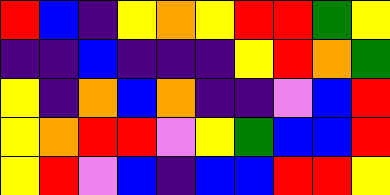[["red", "blue", "indigo", "yellow", "orange", "yellow", "red", "red", "green", "yellow"], ["indigo", "indigo", "blue", "indigo", "indigo", "indigo", "yellow", "red", "orange", "green"], ["yellow", "indigo", "orange", "blue", "orange", "indigo", "indigo", "violet", "blue", "red"], ["yellow", "orange", "red", "red", "violet", "yellow", "green", "blue", "blue", "red"], ["yellow", "red", "violet", "blue", "indigo", "blue", "blue", "red", "red", "yellow"]]